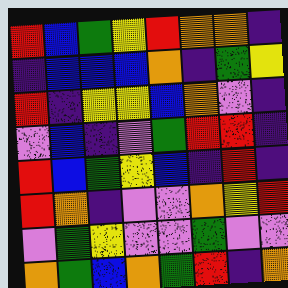[["red", "blue", "green", "yellow", "red", "orange", "orange", "indigo"], ["indigo", "blue", "blue", "blue", "orange", "indigo", "green", "yellow"], ["red", "indigo", "yellow", "yellow", "blue", "orange", "violet", "indigo"], ["violet", "blue", "indigo", "violet", "green", "red", "red", "indigo"], ["red", "blue", "green", "yellow", "blue", "indigo", "red", "indigo"], ["red", "orange", "indigo", "violet", "violet", "orange", "yellow", "red"], ["violet", "green", "yellow", "violet", "violet", "green", "violet", "violet"], ["orange", "green", "blue", "orange", "green", "red", "indigo", "orange"]]